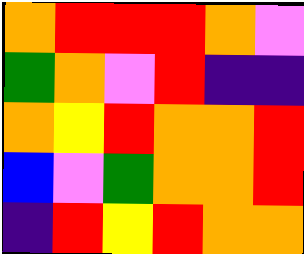[["orange", "red", "red", "red", "orange", "violet"], ["green", "orange", "violet", "red", "indigo", "indigo"], ["orange", "yellow", "red", "orange", "orange", "red"], ["blue", "violet", "green", "orange", "orange", "red"], ["indigo", "red", "yellow", "red", "orange", "orange"]]